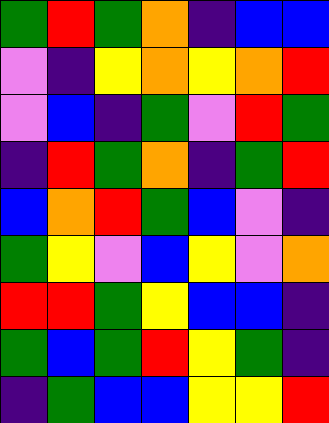[["green", "red", "green", "orange", "indigo", "blue", "blue"], ["violet", "indigo", "yellow", "orange", "yellow", "orange", "red"], ["violet", "blue", "indigo", "green", "violet", "red", "green"], ["indigo", "red", "green", "orange", "indigo", "green", "red"], ["blue", "orange", "red", "green", "blue", "violet", "indigo"], ["green", "yellow", "violet", "blue", "yellow", "violet", "orange"], ["red", "red", "green", "yellow", "blue", "blue", "indigo"], ["green", "blue", "green", "red", "yellow", "green", "indigo"], ["indigo", "green", "blue", "blue", "yellow", "yellow", "red"]]